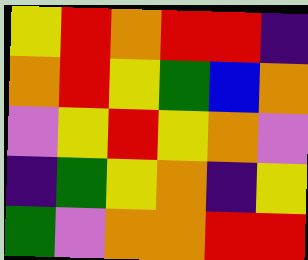[["yellow", "red", "orange", "red", "red", "indigo"], ["orange", "red", "yellow", "green", "blue", "orange"], ["violet", "yellow", "red", "yellow", "orange", "violet"], ["indigo", "green", "yellow", "orange", "indigo", "yellow"], ["green", "violet", "orange", "orange", "red", "red"]]